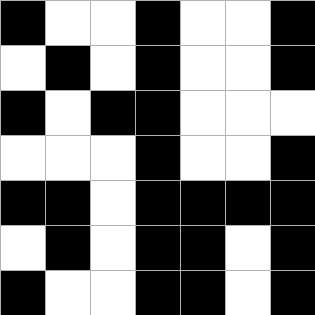[["black", "white", "white", "black", "white", "white", "black"], ["white", "black", "white", "black", "white", "white", "black"], ["black", "white", "black", "black", "white", "white", "white"], ["white", "white", "white", "black", "white", "white", "black"], ["black", "black", "white", "black", "black", "black", "black"], ["white", "black", "white", "black", "black", "white", "black"], ["black", "white", "white", "black", "black", "white", "black"]]